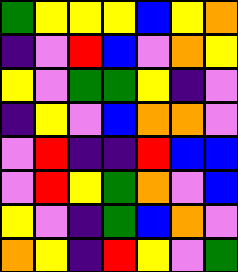[["green", "yellow", "yellow", "yellow", "blue", "yellow", "orange"], ["indigo", "violet", "red", "blue", "violet", "orange", "yellow"], ["yellow", "violet", "green", "green", "yellow", "indigo", "violet"], ["indigo", "yellow", "violet", "blue", "orange", "orange", "violet"], ["violet", "red", "indigo", "indigo", "red", "blue", "blue"], ["violet", "red", "yellow", "green", "orange", "violet", "blue"], ["yellow", "violet", "indigo", "green", "blue", "orange", "violet"], ["orange", "yellow", "indigo", "red", "yellow", "violet", "green"]]